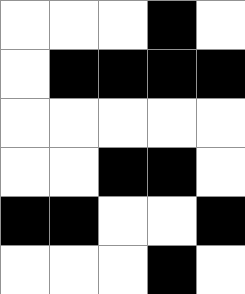[["white", "white", "white", "black", "white"], ["white", "black", "black", "black", "black"], ["white", "white", "white", "white", "white"], ["white", "white", "black", "black", "white"], ["black", "black", "white", "white", "black"], ["white", "white", "white", "black", "white"]]